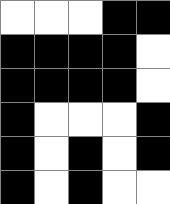[["white", "white", "white", "black", "black"], ["black", "black", "black", "black", "white"], ["black", "black", "black", "black", "white"], ["black", "white", "white", "white", "black"], ["black", "white", "black", "white", "black"], ["black", "white", "black", "white", "white"]]